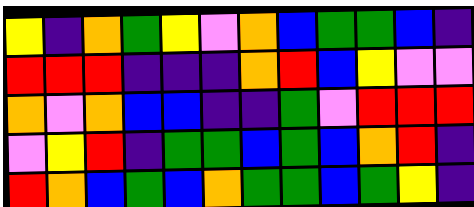[["yellow", "indigo", "orange", "green", "yellow", "violet", "orange", "blue", "green", "green", "blue", "indigo"], ["red", "red", "red", "indigo", "indigo", "indigo", "orange", "red", "blue", "yellow", "violet", "violet"], ["orange", "violet", "orange", "blue", "blue", "indigo", "indigo", "green", "violet", "red", "red", "red"], ["violet", "yellow", "red", "indigo", "green", "green", "blue", "green", "blue", "orange", "red", "indigo"], ["red", "orange", "blue", "green", "blue", "orange", "green", "green", "blue", "green", "yellow", "indigo"]]